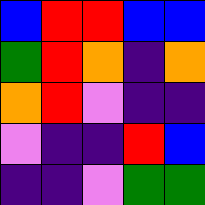[["blue", "red", "red", "blue", "blue"], ["green", "red", "orange", "indigo", "orange"], ["orange", "red", "violet", "indigo", "indigo"], ["violet", "indigo", "indigo", "red", "blue"], ["indigo", "indigo", "violet", "green", "green"]]